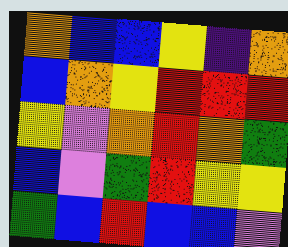[["orange", "blue", "blue", "yellow", "indigo", "orange"], ["blue", "orange", "yellow", "red", "red", "red"], ["yellow", "violet", "orange", "red", "orange", "green"], ["blue", "violet", "green", "red", "yellow", "yellow"], ["green", "blue", "red", "blue", "blue", "violet"]]